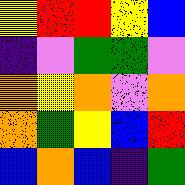[["yellow", "red", "red", "yellow", "blue"], ["indigo", "violet", "green", "green", "violet"], ["orange", "yellow", "orange", "violet", "orange"], ["orange", "green", "yellow", "blue", "red"], ["blue", "orange", "blue", "indigo", "green"]]